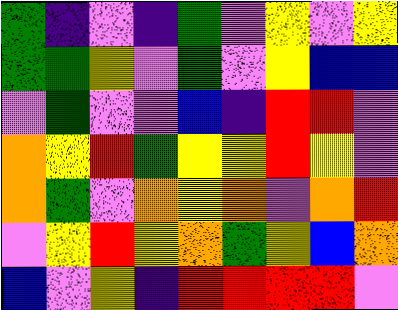[["green", "indigo", "violet", "indigo", "green", "violet", "yellow", "violet", "yellow"], ["green", "green", "yellow", "violet", "green", "violet", "yellow", "blue", "blue"], ["violet", "green", "violet", "violet", "blue", "indigo", "red", "red", "violet"], ["orange", "yellow", "red", "green", "yellow", "yellow", "red", "yellow", "violet"], ["orange", "green", "violet", "orange", "yellow", "orange", "violet", "orange", "red"], ["violet", "yellow", "red", "yellow", "orange", "green", "yellow", "blue", "orange"], ["blue", "violet", "yellow", "indigo", "red", "red", "red", "red", "violet"]]